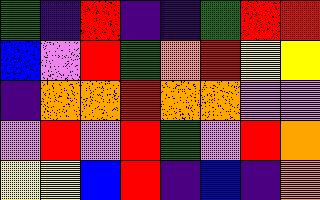[["green", "indigo", "red", "indigo", "indigo", "green", "red", "red"], ["blue", "violet", "red", "green", "orange", "red", "yellow", "yellow"], ["indigo", "orange", "orange", "red", "orange", "orange", "violet", "violet"], ["violet", "red", "violet", "red", "green", "violet", "red", "orange"], ["yellow", "yellow", "blue", "red", "indigo", "blue", "indigo", "orange"]]